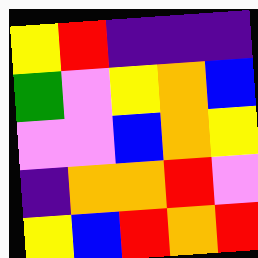[["yellow", "red", "indigo", "indigo", "indigo"], ["green", "violet", "yellow", "orange", "blue"], ["violet", "violet", "blue", "orange", "yellow"], ["indigo", "orange", "orange", "red", "violet"], ["yellow", "blue", "red", "orange", "red"]]